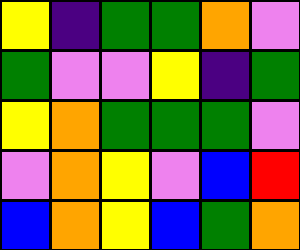[["yellow", "indigo", "green", "green", "orange", "violet"], ["green", "violet", "violet", "yellow", "indigo", "green"], ["yellow", "orange", "green", "green", "green", "violet"], ["violet", "orange", "yellow", "violet", "blue", "red"], ["blue", "orange", "yellow", "blue", "green", "orange"]]